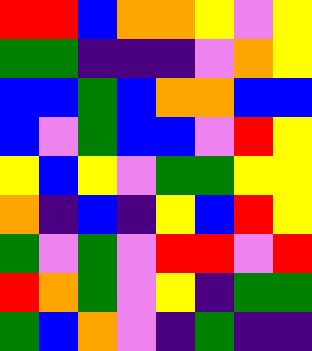[["red", "red", "blue", "orange", "orange", "yellow", "violet", "yellow"], ["green", "green", "indigo", "indigo", "indigo", "violet", "orange", "yellow"], ["blue", "blue", "green", "blue", "orange", "orange", "blue", "blue"], ["blue", "violet", "green", "blue", "blue", "violet", "red", "yellow"], ["yellow", "blue", "yellow", "violet", "green", "green", "yellow", "yellow"], ["orange", "indigo", "blue", "indigo", "yellow", "blue", "red", "yellow"], ["green", "violet", "green", "violet", "red", "red", "violet", "red"], ["red", "orange", "green", "violet", "yellow", "indigo", "green", "green"], ["green", "blue", "orange", "violet", "indigo", "green", "indigo", "indigo"]]